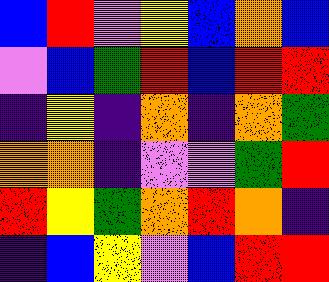[["blue", "red", "violet", "yellow", "blue", "orange", "blue"], ["violet", "blue", "green", "red", "blue", "red", "red"], ["indigo", "yellow", "indigo", "orange", "indigo", "orange", "green"], ["orange", "orange", "indigo", "violet", "violet", "green", "red"], ["red", "yellow", "green", "orange", "red", "orange", "indigo"], ["indigo", "blue", "yellow", "violet", "blue", "red", "red"]]